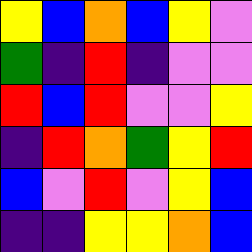[["yellow", "blue", "orange", "blue", "yellow", "violet"], ["green", "indigo", "red", "indigo", "violet", "violet"], ["red", "blue", "red", "violet", "violet", "yellow"], ["indigo", "red", "orange", "green", "yellow", "red"], ["blue", "violet", "red", "violet", "yellow", "blue"], ["indigo", "indigo", "yellow", "yellow", "orange", "blue"]]